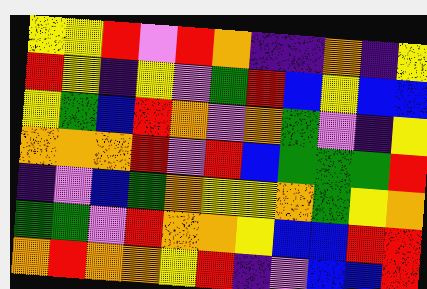[["yellow", "yellow", "red", "violet", "red", "orange", "indigo", "indigo", "orange", "indigo", "yellow"], ["red", "yellow", "indigo", "yellow", "violet", "green", "red", "blue", "yellow", "blue", "blue"], ["yellow", "green", "blue", "red", "orange", "violet", "orange", "green", "violet", "indigo", "yellow"], ["orange", "orange", "orange", "red", "violet", "red", "blue", "green", "green", "green", "red"], ["indigo", "violet", "blue", "green", "orange", "yellow", "yellow", "orange", "green", "yellow", "orange"], ["green", "green", "violet", "red", "orange", "orange", "yellow", "blue", "blue", "red", "red"], ["orange", "red", "orange", "orange", "yellow", "red", "indigo", "violet", "blue", "blue", "red"]]